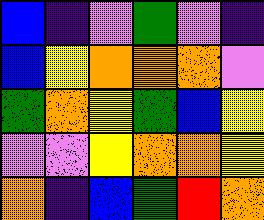[["blue", "indigo", "violet", "green", "violet", "indigo"], ["blue", "yellow", "orange", "orange", "orange", "violet"], ["green", "orange", "yellow", "green", "blue", "yellow"], ["violet", "violet", "yellow", "orange", "orange", "yellow"], ["orange", "indigo", "blue", "green", "red", "orange"]]